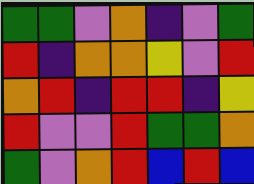[["green", "green", "violet", "orange", "indigo", "violet", "green"], ["red", "indigo", "orange", "orange", "yellow", "violet", "red"], ["orange", "red", "indigo", "red", "red", "indigo", "yellow"], ["red", "violet", "violet", "red", "green", "green", "orange"], ["green", "violet", "orange", "red", "blue", "red", "blue"]]